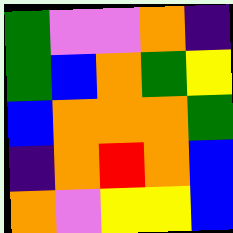[["green", "violet", "violet", "orange", "indigo"], ["green", "blue", "orange", "green", "yellow"], ["blue", "orange", "orange", "orange", "green"], ["indigo", "orange", "red", "orange", "blue"], ["orange", "violet", "yellow", "yellow", "blue"]]